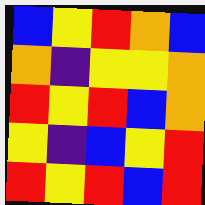[["blue", "yellow", "red", "orange", "blue"], ["orange", "indigo", "yellow", "yellow", "orange"], ["red", "yellow", "red", "blue", "orange"], ["yellow", "indigo", "blue", "yellow", "red"], ["red", "yellow", "red", "blue", "red"]]